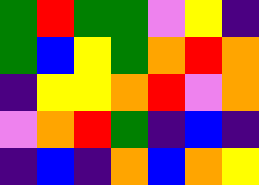[["green", "red", "green", "green", "violet", "yellow", "indigo"], ["green", "blue", "yellow", "green", "orange", "red", "orange"], ["indigo", "yellow", "yellow", "orange", "red", "violet", "orange"], ["violet", "orange", "red", "green", "indigo", "blue", "indigo"], ["indigo", "blue", "indigo", "orange", "blue", "orange", "yellow"]]